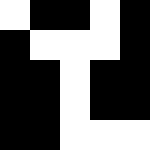[["white", "black", "black", "white", "black"], ["black", "white", "white", "white", "black"], ["black", "black", "white", "black", "black"], ["black", "black", "white", "black", "black"], ["black", "black", "white", "white", "white"]]